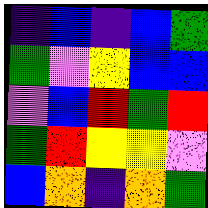[["indigo", "blue", "indigo", "blue", "green"], ["green", "violet", "yellow", "blue", "blue"], ["violet", "blue", "red", "green", "red"], ["green", "red", "yellow", "yellow", "violet"], ["blue", "orange", "indigo", "orange", "green"]]